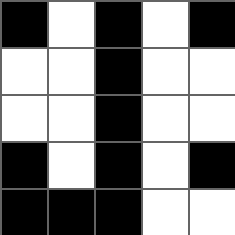[["black", "white", "black", "white", "black"], ["white", "white", "black", "white", "white"], ["white", "white", "black", "white", "white"], ["black", "white", "black", "white", "black"], ["black", "black", "black", "white", "white"]]